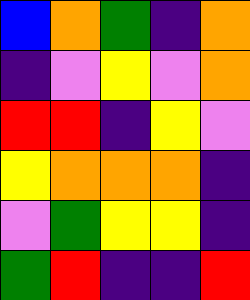[["blue", "orange", "green", "indigo", "orange"], ["indigo", "violet", "yellow", "violet", "orange"], ["red", "red", "indigo", "yellow", "violet"], ["yellow", "orange", "orange", "orange", "indigo"], ["violet", "green", "yellow", "yellow", "indigo"], ["green", "red", "indigo", "indigo", "red"]]